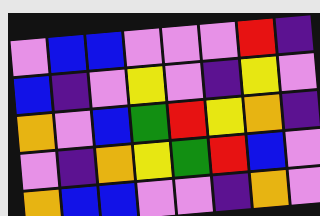[["violet", "blue", "blue", "violet", "violet", "violet", "red", "indigo"], ["blue", "indigo", "violet", "yellow", "violet", "indigo", "yellow", "violet"], ["orange", "violet", "blue", "green", "red", "yellow", "orange", "indigo"], ["violet", "indigo", "orange", "yellow", "green", "red", "blue", "violet"], ["orange", "blue", "blue", "violet", "violet", "indigo", "orange", "violet"]]